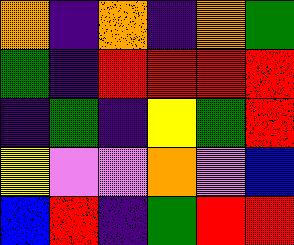[["orange", "indigo", "orange", "indigo", "orange", "green"], ["green", "indigo", "red", "red", "red", "red"], ["indigo", "green", "indigo", "yellow", "green", "red"], ["yellow", "violet", "violet", "orange", "violet", "blue"], ["blue", "red", "indigo", "green", "red", "red"]]